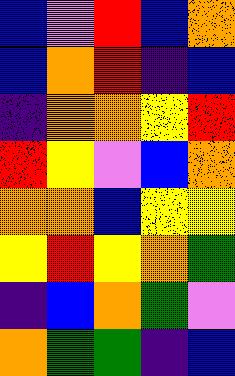[["blue", "violet", "red", "blue", "orange"], ["blue", "orange", "red", "indigo", "blue"], ["indigo", "orange", "orange", "yellow", "red"], ["red", "yellow", "violet", "blue", "orange"], ["orange", "orange", "blue", "yellow", "yellow"], ["yellow", "red", "yellow", "orange", "green"], ["indigo", "blue", "orange", "green", "violet"], ["orange", "green", "green", "indigo", "blue"]]